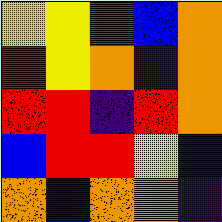[["yellow", "yellow", "red", "blue", "orange"], ["red", "yellow", "orange", "indigo", "orange"], ["red", "red", "indigo", "red", "orange"], ["blue", "red", "red", "yellow", "indigo"], ["orange", "blue", "orange", "orange", "indigo"]]